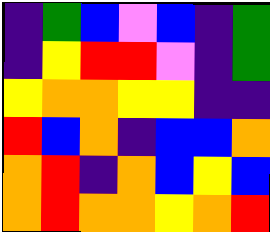[["indigo", "green", "blue", "violet", "blue", "indigo", "green"], ["indigo", "yellow", "red", "red", "violet", "indigo", "green"], ["yellow", "orange", "orange", "yellow", "yellow", "indigo", "indigo"], ["red", "blue", "orange", "indigo", "blue", "blue", "orange"], ["orange", "red", "indigo", "orange", "blue", "yellow", "blue"], ["orange", "red", "orange", "orange", "yellow", "orange", "red"]]